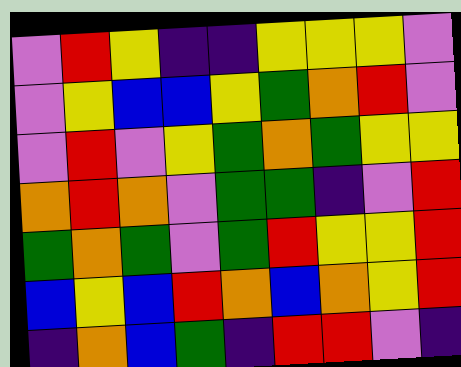[["violet", "red", "yellow", "indigo", "indigo", "yellow", "yellow", "yellow", "violet"], ["violet", "yellow", "blue", "blue", "yellow", "green", "orange", "red", "violet"], ["violet", "red", "violet", "yellow", "green", "orange", "green", "yellow", "yellow"], ["orange", "red", "orange", "violet", "green", "green", "indigo", "violet", "red"], ["green", "orange", "green", "violet", "green", "red", "yellow", "yellow", "red"], ["blue", "yellow", "blue", "red", "orange", "blue", "orange", "yellow", "red"], ["indigo", "orange", "blue", "green", "indigo", "red", "red", "violet", "indigo"]]